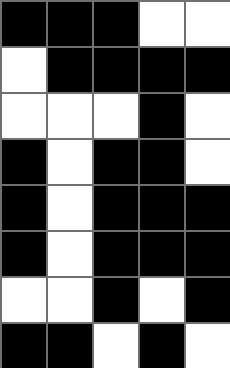[["black", "black", "black", "white", "white"], ["white", "black", "black", "black", "black"], ["white", "white", "white", "black", "white"], ["black", "white", "black", "black", "white"], ["black", "white", "black", "black", "black"], ["black", "white", "black", "black", "black"], ["white", "white", "black", "white", "black"], ["black", "black", "white", "black", "white"]]